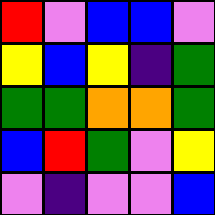[["red", "violet", "blue", "blue", "violet"], ["yellow", "blue", "yellow", "indigo", "green"], ["green", "green", "orange", "orange", "green"], ["blue", "red", "green", "violet", "yellow"], ["violet", "indigo", "violet", "violet", "blue"]]